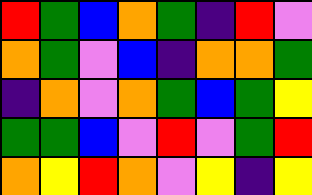[["red", "green", "blue", "orange", "green", "indigo", "red", "violet"], ["orange", "green", "violet", "blue", "indigo", "orange", "orange", "green"], ["indigo", "orange", "violet", "orange", "green", "blue", "green", "yellow"], ["green", "green", "blue", "violet", "red", "violet", "green", "red"], ["orange", "yellow", "red", "orange", "violet", "yellow", "indigo", "yellow"]]